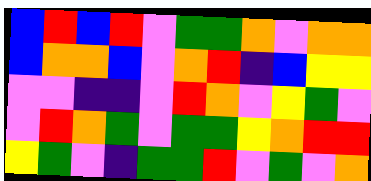[["blue", "red", "blue", "red", "violet", "green", "green", "orange", "violet", "orange", "orange"], ["blue", "orange", "orange", "blue", "violet", "orange", "red", "indigo", "blue", "yellow", "yellow"], ["violet", "violet", "indigo", "indigo", "violet", "red", "orange", "violet", "yellow", "green", "violet"], ["violet", "red", "orange", "green", "violet", "green", "green", "yellow", "orange", "red", "red"], ["yellow", "green", "violet", "indigo", "green", "green", "red", "violet", "green", "violet", "orange"]]